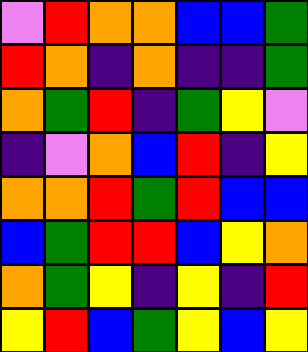[["violet", "red", "orange", "orange", "blue", "blue", "green"], ["red", "orange", "indigo", "orange", "indigo", "indigo", "green"], ["orange", "green", "red", "indigo", "green", "yellow", "violet"], ["indigo", "violet", "orange", "blue", "red", "indigo", "yellow"], ["orange", "orange", "red", "green", "red", "blue", "blue"], ["blue", "green", "red", "red", "blue", "yellow", "orange"], ["orange", "green", "yellow", "indigo", "yellow", "indigo", "red"], ["yellow", "red", "blue", "green", "yellow", "blue", "yellow"]]